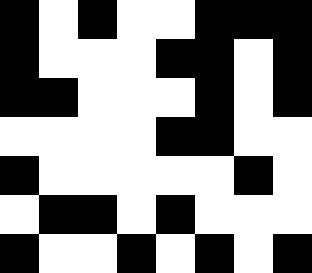[["black", "white", "black", "white", "white", "black", "black", "black"], ["black", "white", "white", "white", "black", "black", "white", "black"], ["black", "black", "white", "white", "white", "black", "white", "black"], ["white", "white", "white", "white", "black", "black", "white", "white"], ["black", "white", "white", "white", "white", "white", "black", "white"], ["white", "black", "black", "white", "black", "white", "white", "white"], ["black", "white", "white", "black", "white", "black", "white", "black"]]